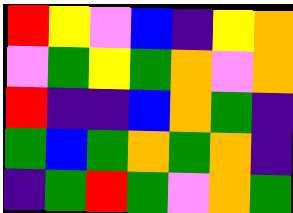[["red", "yellow", "violet", "blue", "indigo", "yellow", "orange"], ["violet", "green", "yellow", "green", "orange", "violet", "orange"], ["red", "indigo", "indigo", "blue", "orange", "green", "indigo"], ["green", "blue", "green", "orange", "green", "orange", "indigo"], ["indigo", "green", "red", "green", "violet", "orange", "green"]]